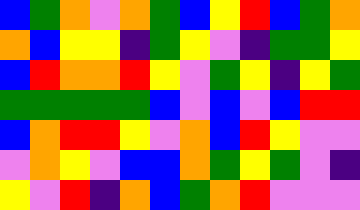[["blue", "green", "orange", "violet", "orange", "green", "blue", "yellow", "red", "blue", "green", "orange"], ["orange", "blue", "yellow", "yellow", "indigo", "green", "yellow", "violet", "indigo", "green", "green", "yellow"], ["blue", "red", "orange", "orange", "red", "yellow", "violet", "green", "yellow", "indigo", "yellow", "green"], ["green", "green", "green", "green", "green", "blue", "violet", "blue", "violet", "blue", "red", "red"], ["blue", "orange", "red", "red", "yellow", "violet", "orange", "blue", "red", "yellow", "violet", "violet"], ["violet", "orange", "yellow", "violet", "blue", "blue", "orange", "green", "yellow", "green", "violet", "indigo"], ["yellow", "violet", "red", "indigo", "orange", "blue", "green", "orange", "red", "violet", "violet", "violet"]]